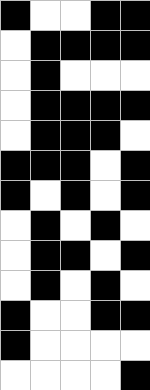[["black", "white", "white", "black", "black"], ["white", "black", "black", "black", "black"], ["white", "black", "white", "white", "white"], ["white", "black", "black", "black", "black"], ["white", "black", "black", "black", "white"], ["black", "black", "black", "white", "black"], ["black", "white", "black", "white", "black"], ["white", "black", "white", "black", "white"], ["white", "black", "black", "white", "black"], ["white", "black", "white", "black", "white"], ["black", "white", "white", "black", "black"], ["black", "white", "white", "white", "white"], ["white", "white", "white", "white", "black"]]